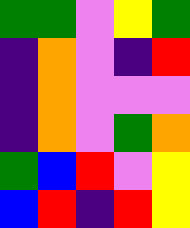[["green", "green", "violet", "yellow", "green"], ["indigo", "orange", "violet", "indigo", "red"], ["indigo", "orange", "violet", "violet", "violet"], ["indigo", "orange", "violet", "green", "orange"], ["green", "blue", "red", "violet", "yellow"], ["blue", "red", "indigo", "red", "yellow"]]